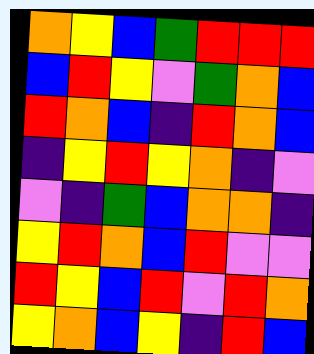[["orange", "yellow", "blue", "green", "red", "red", "red"], ["blue", "red", "yellow", "violet", "green", "orange", "blue"], ["red", "orange", "blue", "indigo", "red", "orange", "blue"], ["indigo", "yellow", "red", "yellow", "orange", "indigo", "violet"], ["violet", "indigo", "green", "blue", "orange", "orange", "indigo"], ["yellow", "red", "orange", "blue", "red", "violet", "violet"], ["red", "yellow", "blue", "red", "violet", "red", "orange"], ["yellow", "orange", "blue", "yellow", "indigo", "red", "blue"]]